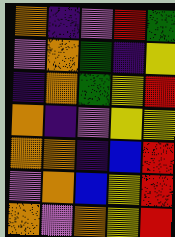[["orange", "indigo", "violet", "red", "green"], ["violet", "orange", "green", "indigo", "yellow"], ["indigo", "orange", "green", "yellow", "red"], ["orange", "indigo", "violet", "yellow", "yellow"], ["orange", "orange", "indigo", "blue", "red"], ["violet", "orange", "blue", "yellow", "red"], ["orange", "violet", "orange", "yellow", "red"]]